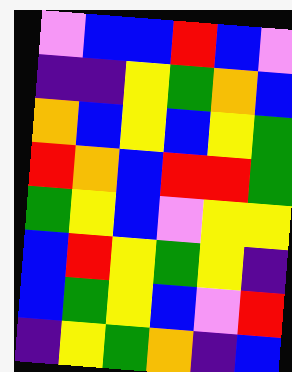[["violet", "blue", "blue", "red", "blue", "violet"], ["indigo", "indigo", "yellow", "green", "orange", "blue"], ["orange", "blue", "yellow", "blue", "yellow", "green"], ["red", "orange", "blue", "red", "red", "green"], ["green", "yellow", "blue", "violet", "yellow", "yellow"], ["blue", "red", "yellow", "green", "yellow", "indigo"], ["blue", "green", "yellow", "blue", "violet", "red"], ["indigo", "yellow", "green", "orange", "indigo", "blue"]]